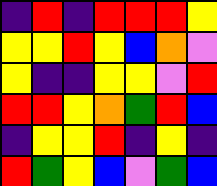[["indigo", "red", "indigo", "red", "red", "red", "yellow"], ["yellow", "yellow", "red", "yellow", "blue", "orange", "violet"], ["yellow", "indigo", "indigo", "yellow", "yellow", "violet", "red"], ["red", "red", "yellow", "orange", "green", "red", "blue"], ["indigo", "yellow", "yellow", "red", "indigo", "yellow", "indigo"], ["red", "green", "yellow", "blue", "violet", "green", "blue"]]